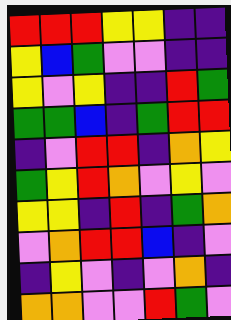[["red", "red", "red", "yellow", "yellow", "indigo", "indigo"], ["yellow", "blue", "green", "violet", "violet", "indigo", "indigo"], ["yellow", "violet", "yellow", "indigo", "indigo", "red", "green"], ["green", "green", "blue", "indigo", "green", "red", "red"], ["indigo", "violet", "red", "red", "indigo", "orange", "yellow"], ["green", "yellow", "red", "orange", "violet", "yellow", "violet"], ["yellow", "yellow", "indigo", "red", "indigo", "green", "orange"], ["violet", "orange", "red", "red", "blue", "indigo", "violet"], ["indigo", "yellow", "violet", "indigo", "violet", "orange", "indigo"], ["orange", "orange", "violet", "violet", "red", "green", "violet"]]